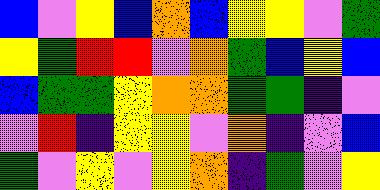[["blue", "violet", "yellow", "blue", "orange", "blue", "yellow", "yellow", "violet", "green"], ["yellow", "green", "red", "red", "violet", "orange", "green", "blue", "yellow", "blue"], ["blue", "green", "green", "yellow", "orange", "orange", "green", "green", "indigo", "violet"], ["violet", "red", "indigo", "yellow", "yellow", "violet", "orange", "indigo", "violet", "blue"], ["green", "violet", "yellow", "violet", "yellow", "orange", "indigo", "green", "violet", "yellow"]]